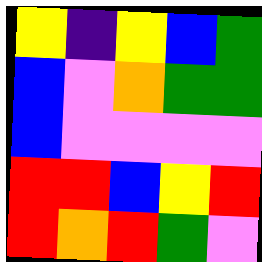[["yellow", "indigo", "yellow", "blue", "green"], ["blue", "violet", "orange", "green", "green"], ["blue", "violet", "violet", "violet", "violet"], ["red", "red", "blue", "yellow", "red"], ["red", "orange", "red", "green", "violet"]]